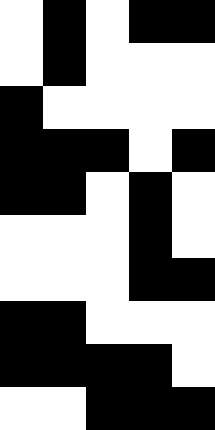[["white", "black", "white", "black", "black"], ["white", "black", "white", "white", "white"], ["black", "white", "white", "white", "white"], ["black", "black", "black", "white", "black"], ["black", "black", "white", "black", "white"], ["white", "white", "white", "black", "white"], ["white", "white", "white", "black", "black"], ["black", "black", "white", "white", "white"], ["black", "black", "black", "black", "white"], ["white", "white", "black", "black", "black"]]